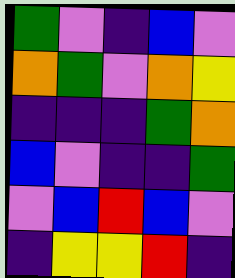[["green", "violet", "indigo", "blue", "violet"], ["orange", "green", "violet", "orange", "yellow"], ["indigo", "indigo", "indigo", "green", "orange"], ["blue", "violet", "indigo", "indigo", "green"], ["violet", "blue", "red", "blue", "violet"], ["indigo", "yellow", "yellow", "red", "indigo"]]